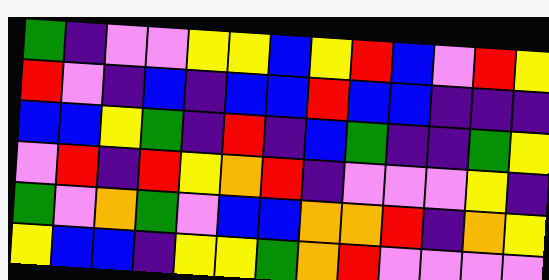[["green", "indigo", "violet", "violet", "yellow", "yellow", "blue", "yellow", "red", "blue", "violet", "red", "yellow"], ["red", "violet", "indigo", "blue", "indigo", "blue", "blue", "red", "blue", "blue", "indigo", "indigo", "indigo"], ["blue", "blue", "yellow", "green", "indigo", "red", "indigo", "blue", "green", "indigo", "indigo", "green", "yellow"], ["violet", "red", "indigo", "red", "yellow", "orange", "red", "indigo", "violet", "violet", "violet", "yellow", "indigo"], ["green", "violet", "orange", "green", "violet", "blue", "blue", "orange", "orange", "red", "indigo", "orange", "yellow"], ["yellow", "blue", "blue", "indigo", "yellow", "yellow", "green", "orange", "red", "violet", "violet", "violet", "violet"]]